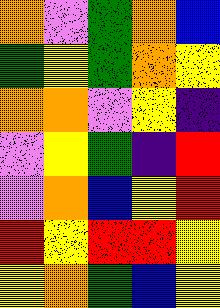[["orange", "violet", "green", "orange", "blue"], ["green", "yellow", "green", "orange", "yellow"], ["orange", "orange", "violet", "yellow", "indigo"], ["violet", "yellow", "green", "indigo", "red"], ["violet", "orange", "blue", "yellow", "red"], ["red", "yellow", "red", "red", "yellow"], ["yellow", "orange", "green", "blue", "yellow"]]